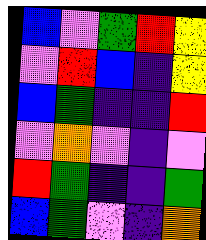[["blue", "violet", "green", "red", "yellow"], ["violet", "red", "blue", "indigo", "yellow"], ["blue", "green", "indigo", "indigo", "red"], ["violet", "orange", "violet", "indigo", "violet"], ["red", "green", "indigo", "indigo", "green"], ["blue", "green", "violet", "indigo", "orange"]]